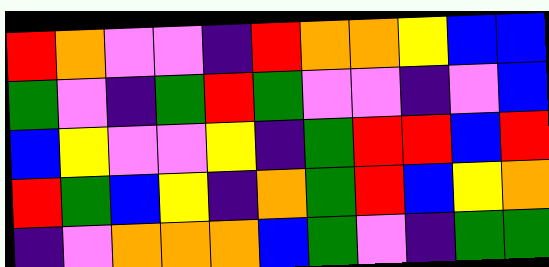[["red", "orange", "violet", "violet", "indigo", "red", "orange", "orange", "yellow", "blue", "blue"], ["green", "violet", "indigo", "green", "red", "green", "violet", "violet", "indigo", "violet", "blue"], ["blue", "yellow", "violet", "violet", "yellow", "indigo", "green", "red", "red", "blue", "red"], ["red", "green", "blue", "yellow", "indigo", "orange", "green", "red", "blue", "yellow", "orange"], ["indigo", "violet", "orange", "orange", "orange", "blue", "green", "violet", "indigo", "green", "green"]]